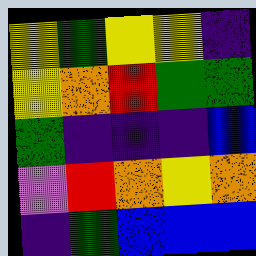[["yellow", "green", "yellow", "yellow", "indigo"], ["yellow", "orange", "red", "green", "green"], ["green", "indigo", "indigo", "indigo", "blue"], ["violet", "red", "orange", "yellow", "orange"], ["indigo", "green", "blue", "blue", "blue"]]